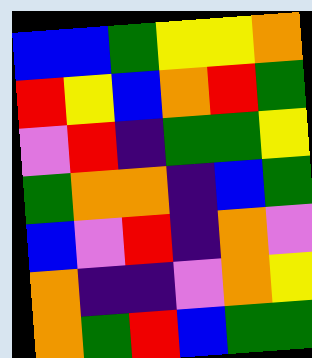[["blue", "blue", "green", "yellow", "yellow", "orange"], ["red", "yellow", "blue", "orange", "red", "green"], ["violet", "red", "indigo", "green", "green", "yellow"], ["green", "orange", "orange", "indigo", "blue", "green"], ["blue", "violet", "red", "indigo", "orange", "violet"], ["orange", "indigo", "indigo", "violet", "orange", "yellow"], ["orange", "green", "red", "blue", "green", "green"]]